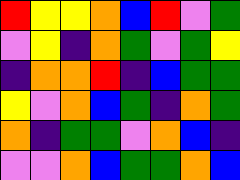[["red", "yellow", "yellow", "orange", "blue", "red", "violet", "green"], ["violet", "yellow", "indigo", "orange", "green", "violet", "green", "yellow"], ["indigo", "orange", "orange", "red", "indigo", "blue", "green", "green"], ["yellow", "violet", "orange", "blue", "green", "indigo", "orange", "green"], ["orange", "indigo", "green", "green", "violet", "orange", "blue", "indigo"], ["violet", "violet", "orange", "blue", "green", "green", "orange", "blue"]]